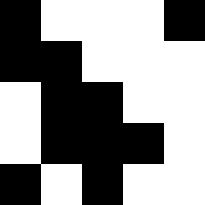[["black", "white", "white", "white", "black"], ["black", "black", "white", "white", "white"], ["white", "black", "black", "white", "white"], ["white", "black", "black", "black", "white"], ["black", "white", "black", "white", "white"]]